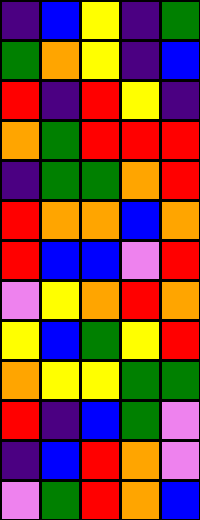[["indigo", "blue", "yellow", "indigo", "green"], ["green", "orange", "yellow", "indigo", "blue"], ["red", "indigo", "red", "yellow", "indigo"], ["orange", "green", "red", "red", "red"], ["indigo", "green", "green", "orange", "red"], ["red", "orange", "orange", "blue", "orange"], ["red", "blue", "blue", "violet", "red"], ["violet", "yellow", "orange", "red", "orange"], ["yellow", "blue", "green", "yellow", "red"], ["orange", "yellow", "yellow", "green", "green"], ["red", "indigo", "blue", "green", "violet"], ["indigo", "blue", "red", "orange", "violet"], ["violet", "green", "red", "orange", "blue"]]